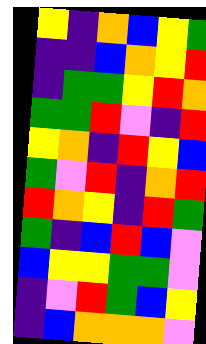[["yellow", "indigo", "orange", "blue", "yellow", "green"], ["indigo", "indigo", "blue", "orange", "yellow", "red"], ["indigo", "green", "green", "yellow", "red", "orange"], ["green", "green", "red", "violet", "indigo", "red"], ["yellow", "orange", "indigo", "red", "yellow", "blue"], ["green", "violet", "red", "indigo", "orange", "red"], ["red", "orange", "yellow", "indigo", "red", "green"], ["green", "indigo", "blue", "red", "blue", "violet"], ["blue", "yellow", "yellow", "green", "green", "violet"], ["indigo", "violet", "red", "green", "blue", "yellow"], ["indigo", "blue", "orange", "orange", "orange", "violet"]]